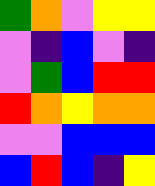[["green", "orange", "violet", "yellow", "yellow"], ["violet", "indigo", "blue", "violet", "indigo"], ["violet", "green", "blue", "red", "red"], ["red", "orange", "yellow", "orange", "orange"], ["violet", "violet", "blue", "blue", "blue"], ["blue", "red", "blue", "indigo", "yellow"]]